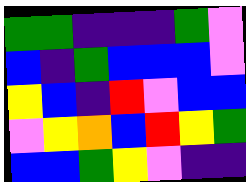[["green", "green", "indigo", "indigo", "indigo", "green", "violet"], ["blue", "indigo", "green", "blue", "blue", "blue", "violet"], ["yellow", "blue", "indigo", "red", "violet", "blue", "blue"], ["violet", "yellow", "orange", "blue", "red", "yellow", "green"], ["blue", "blue", "green", "yellow", "violet", "indigo", "indigo"]]